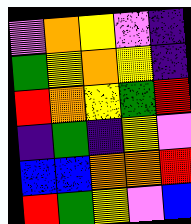[["violet", "orange", "yellow", "violet", "indigo"], ["green", "yellow", "orange", "yellow", "indigo"], ["red", "orange", "yellow", "green", "red"], ["indigo", "green", "indigo", "yellow", "violet"], ["blue", "blue", "orange", "orange", "red"], ["red", "green", "yellow", "violet", "blue"]]